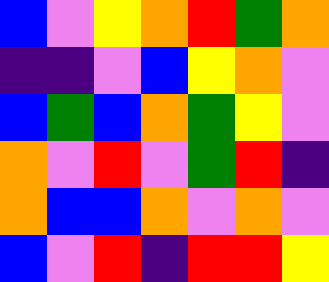[["blue", "violet", "yellow", "orange", "red", "green", "orange"], ["indigo", "indigo", "violet", "blue", "yellow", "orange", "violet"], ["blue", "green", "blue", "orange", "green", "yellow", "violet"], ["orange", "violet", "red", "violet", "green", "red", "indigo"], ["orange", "blue", "blue", "orange", "violet", "orange", "violet"], ["blue", "violet", "red", "indigo", "red", "red", "yellow"]]